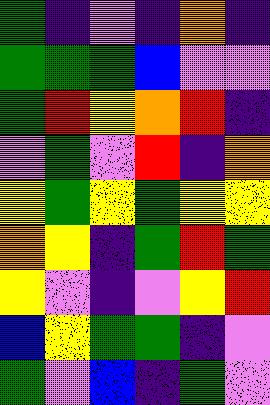[["green", "indigo", "violet", "indigo", "orange", "indigo"], ["green", "green", "green", "blue", "violet", "violet"], ["green", "red", "yellow", "orange", "red", "indigo"], ["violet", "green", "violet", "red", "indigo", "orange"], ["yellow", "green", "yellow", "green", "yellow", "yellow"], ["orange", "yellow", "indigo", "green", "red", "green"], ["yellow", "violet", "indigo", "violet", "yellow", "red"], ["blue", "yellow", "green", "green", "indigo", "violet"], ["green", "violet", "blue", "indigo", "green", "violet"]]